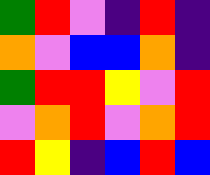[["green", "red", "violet", "indigo", "red", "indigo"], ["orange", "violet", "blue", "blue", "orange", "indigo"], ["green", "red", "red", "yellow", "violet", "red"], ["violet", "orange", "red", "violet", "orange", "red"], ["red", "yellow", "indigo", "blue", "red", "blue"]]